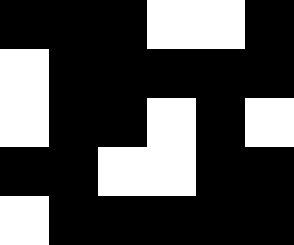[["black", "black", "black", "white", "white", "black"], ["white", "black", "black", "black", "black", "black"], ["white", "black", "black", "white", "black", "white"], ["black", "black", "white", "white", "black", "black"], ["white", "black", "black", "black", "black", "black"]]